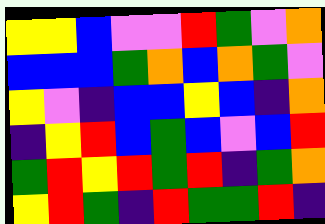[["yellow", "yellow", "blue", "violet", "violet", "red", "green", "violet", "orange"], ["blue", "blue", "blue", "green", "orange", "blue", "orange", "green", "violet"], ["yellow", "violet", "indigo", "blue", "blue", "yellow", "blue", "indigo", "orange"], ["indigo", "yellow", "red", "blue", "green", "blue", "violet", "blue", "red"], ["green", "red", "yellow", "red", "green", "red", "indigo", "green", "orange"], ["yellow", "red", "green", "indigo", "red", "green", "green", "red", "indigo"]]